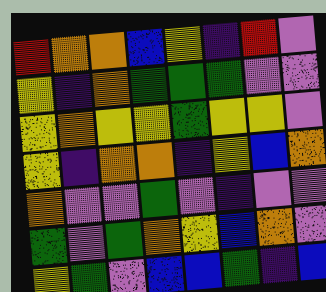[["red", "orange", "orange", "blue", "yellow", "indigo", "red", "violet"], ["yellow", "indigo", "orange", "green", "green", "green", "violet", "violet"], ["yellow", "orange", "yellow", "yellow", "green", "yellow", "yellow", "violet"], ["yellow", "indigo", "orange", "orange", "indigo", "yellow", "blue", "orange"], ["orange", "violet", "violet", "green", "violet", "indigo", "violet", "violet"], ["green", "violet", "green", "orange", "yellow", "blue", "orange", "violet"], ["yellow", "green", "violet", "blue", "blue", "green", "indigo", "blue"]]